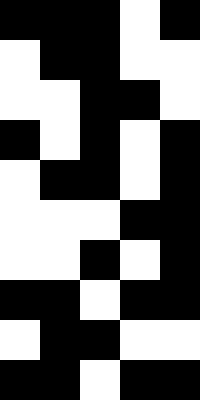[["black", "black", "black", "white", "black"], ["white", "black", "black", "white", "white"], ["white", "white", "black", "black", "white"], ["black", "white", "black", "white", "black"], ["white", "black", "black", "white", "black"], ["white", "white", "white", "black", "black"], ["white", "white", "black", "white", "black"], ["black", "black", "white", "black", "black"], ["white", "black", "black", "white", "white"], ["black", "black", "white", "black", "black"]]